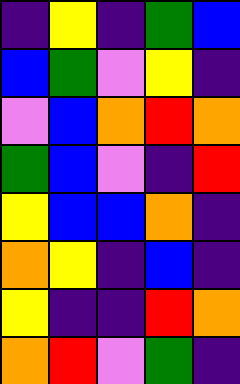[["indigo", "yellow", "indigo", "green", "blue"], ["blue", "green", "violet", "yellow", "indigo"], ["violet", "blue", "orange", "red", "orange"], ["green", "blue", "violet", "indigo", "red"], ["yellow", "blue", "blue", "orange", "indigo"], ["orange", "yellow", "indigo", "blue", "indigo"], ["yellow", "indigo", "indigo", "red", "orange"], ["orange", "red", "violet", "green", "indigo"]]